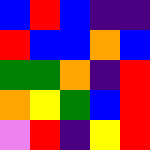[["blue", "red", "blue", "indigo", "indigo"], ["red", "blue", "blue", "orange", "blue"], ["green", "green", "orange", "indigo", "red"], ["orange", "yellow", "green", "blue", "red"], ["violet", "red", "indigo", "yellow", "red"]]